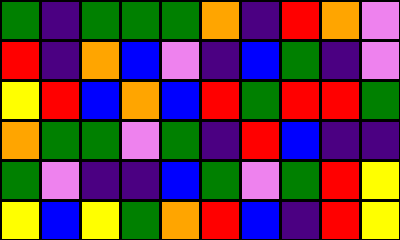[["green", "indigo", "green", "green", "green", "orange", "indigo", "red", "orange", "violet"], ["red", "indigo", "orange", "blue", "violet", "indigo", "blue", "green", "indigo", "violet"], ["yellow", "red", "blue", "orange", "blue", "red", "green", "red", "red", "green"], ["orange", "green", "green", "violet", "green", "indigo", "red", "blue", "indigo", "indigo"], ["green", "violet", "indigo", "indigo", "blue", "green", "violet", "green", "red", "yellow"], ["yellow", "blue", "yellow", "green", "orange", "red", "blue", "indigo", "red", "yellow"]]